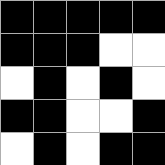[["black", "black", "black", "black", "black"], ["black", "black", "black", "white", "white"], ["white", "black", "white", "black", "white"], ["black", "black", "white", "white", "black"], ["white", "black", "white", "black", "black"]]